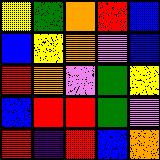[["yellow", "green", "orange", "red", "blue"], ["blue", "yellow", "orange", "violet", "blue"], ["red", "orange", "violet", "green", "yellow"], ["blue", "red", "red", "green", "violet"], ["red", "indigo", "red", "blue", "orange"]]